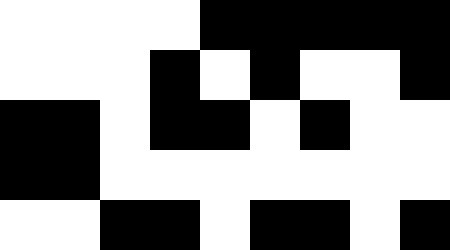[["white", "white", "white", "white", "black", "black", "black", "black", "black"], ["white", "white", "white", "black", "white", "black", "white", "white", "black"], ["black", "black", "white", "black", "black", "white", "black", "white", "white"], ["black", "black", "white", "white", "white", "white", "white", "white", "white"], ["white", "white", "black", "black", "white", "black", "black", "white", "black"]]